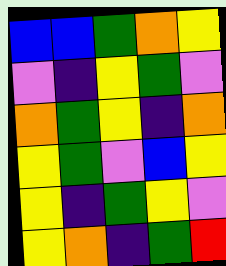[["blue", "blue", "green", "orange", "yellow"], ["violet", "indigo", "yellow", "green", "violet"], ["orange", "green", "yellow", "indigo", "orange"], ["yellow", "green", "violet", "blue", "yellow"], ["yellow", "indigo", "green", "yellow", "violet"], ["yellow", "orange", "indigo", "green", "red"]]